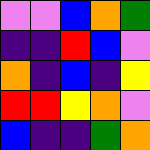[["violet", "violet", "blue", "orange", "green"], ["indigo", "indigo", "red", "blue", "violet"], ["orange", "indigo", "blue", "indigo", "yellow"], ["red", "red", "yellow", "orange", "violet"], ["blue", "indigo", "indigo", "green", "orange"]]